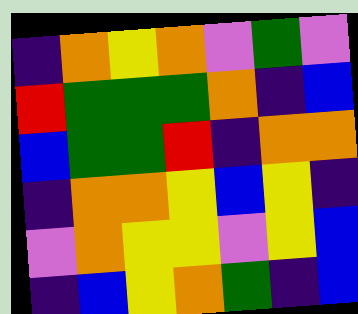[["indigo", "orange", "yellow", "orange", "violet", "green", "violet"], ["red", "green", "green", "green", "orange", "indigo", "blue"], ["blue", "green", "green", "red", "indigo", "orange", "orange"], ["indigo", "orange", "orange", "yellow", "blue", "yellow", "indigo"], ["violet", "orange", "yellow", "yellow", "violet", "yellow", "blue"], ["indigo", "blue", "yellow", "orange", "green", "indigo", "blue"]]